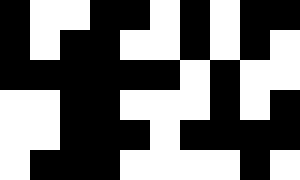[["black", "white", "white", "black", "black", "white", "black", "white", "black", "black"], ["black", "white", "black", "black", "white", "white", "black", "white", "black", "white"], ["black", "black", "black", "black", "black", "black", "white", "black", "white", "white"], ["white", "white", "black", "black", "white", "white", "white", "black", "white", "black"], ["white", "white", "black", "black", "black", "white", "black", "black", "black", "black"], ["white", "black", "black", "black", "white", "white", "white", "white", "black", "white"]]